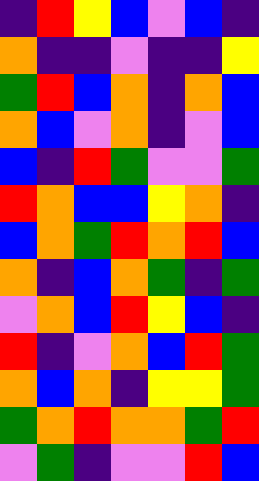[["indigo", "red", "yellow", "blue", "violet", "blue", "indigo"], ["orange", "indigo", "indigo", "violet", "indigo", "indigo", "yellow"], ["green", "red", "blue", "orange", "indigo", "orange", "blue"], ["orange", "blue", "violet", "orange", "indigo", "violet", "blue"], ["blue", "indigo", "red", "green", "violet", "violet", "green"], ["red", "orange", "blue", "blue", "yellow", "orange", "indigo"], ["blue", "orange", "green", "red", "orange", "red", "blue"], ["orange", "indigo", "blue", "orange", "green", "indigo", "green"], ["violet", "orange", "blue", "red", "yellow", "blue", "indigo"], ["red", "indigo", "violet", "orange", "blue", "red", "green"], ["orange", "blue", "orange", "indigo", "yellow", "yellow", "green"], ["green", "orange", "red", "orange", "orange", "green", "red"], ["violet", "green", "indigo", "violet", "violet", "red", "blue"]]